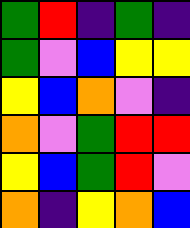[["green", "red", "indigo", "green", "indigo"], ["green", "violet", "blue", "yellow", "yellow"], ["yellow", "blue", "orange", "violet", "indigo"], ["orange", "violet", "green", "red", "red"], ["yellow", "blue", "green", "red", "violet"], ["orange", "indigo", "yellow", "orange", "blue"]]